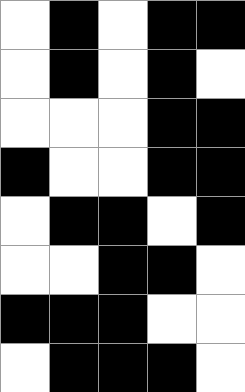[["white", "black", "white", "black", "black"], ["white", "black", "white", "black", "white"], ["white", "white", "white", "black", "black"], ["black", "white", "white", "black", "black"], ["white", "black", "black", "white", "black"], ["white", "white", "black", "black", "white"], ["black", "black", "black", "white", "white"], ["white", "black", "black", "black", "white"]]